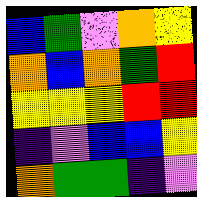[["blue", "green", "violet", "orange", "yellow"], ["orange", "blue", "orange", "green", "red"], ["yellow", "yellow", "yellow", "red", "red"], ["indigo", "violet", "blue", "blue", "yellow"], ["orange", "green", "green", "indigo", "violet"]]